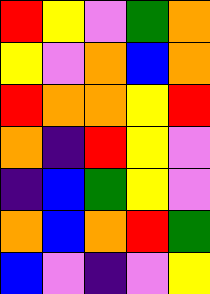[["red", "yellow", "violet", "green", "orange"], ["yellow", "violet", "orange", "blue", "orange"], ["red", "orange", "orange", "yellow", "red"], ["orange", "indigo", "red", "yellow", "violet"], ["indigo", "blue", "green", "yellow", "violet"], ["orange", "blue", "orange", "red", "green"], ["blue", "violet", "indigo", "violet", "yellow"]]